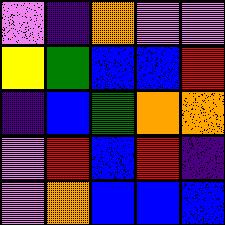[["violet", "indigo", "orange", "violet", "violet"], ["yellow", "green", "blue", "blue", "red"], ["indigo", "blue", "green", "orange", "orange"], ["violet", "red", "blue", "red", "indigo"], ["violet", "orange", "blue", "blue", "blue"]]